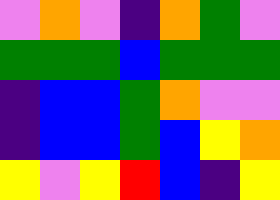[["violet", "orange", "violet", "indigo", "orange", "green", "violet"], ["green", "green", "green", "blue", "green", "green", "green"], ["indigo", "blue", "blue", "green", "orange", "violet", "violet"], ["indigo", "blue", "blue", "green", "blue", "yellow", "orange"], ["yellow", "violet", "yellow", "red", "blue", "indigo", "yellow"]]